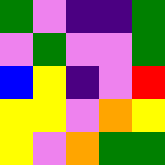[["green", "violet", "indigo", "indigo", "green"], ["violet", "green", "violet", "violet", "green"], ["blue", "yellow", "indigo", "violet", "red"], ["yellow", "yellow", "violet", "orange", "yellow"], ["yellow", "violet", "orange", "green", "green"]]